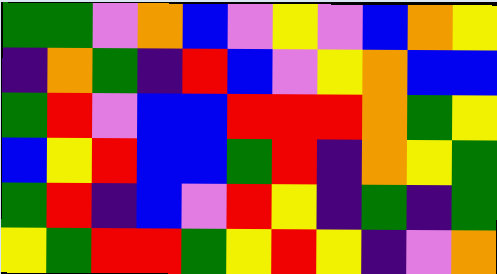[["green", "green", "violet", "orange", "blue", "violet", "yellow", "violet", "blue", "orange", "yellow"], ["indigo", "orange", "green", "indigo", "red", "blue", "violet", "yellow", "orange", "blue", "blue"], ["green", "red", "violet", "blue", "blue", "red", "red", "red", "orange", "green", "yellow"], ["blue", "yellow", "red", "blue", "blue", "green", "red", "indigo", "orange", "yellow", "green"], ["green", "red", "indigo", "blue", "violet", "red", "yellow", "indigo", "green", "indigo", "green"], ["yellow", "green", "red", "red", "green", "yellow", "red", "yellow", "indigo", "violet", "orange"]]